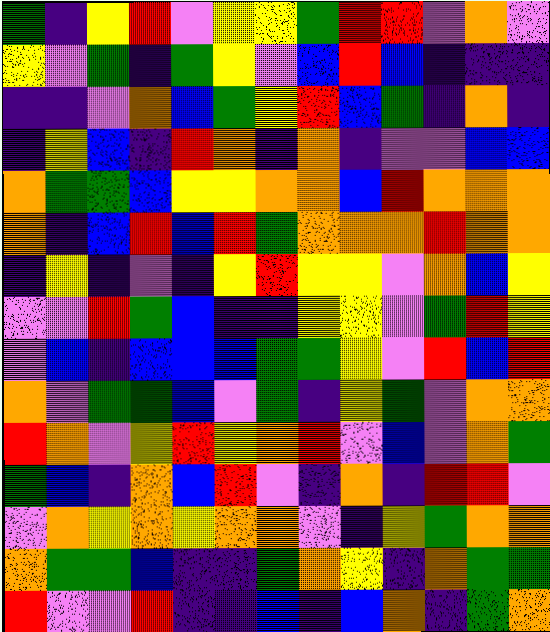[["green", "indigo", "yellow", "red", "violet", "yellow", "yellow", "green", "red", "red", "violet", "orange", "violet"], ["yellow", "violet", "green", "indigo", "green", "yellow", "violet", "blue", "red", "blue", "indigo", "indigo", "indigo"], ["indigo", "indigo", "violet", "orange", "blue", "green", "yellow", "red", "blue", "green", "indigo", "orange", "indigo"], ["indigo", "yellow", "blue", "indigo", "red", "orange", "indigo", "orange", "indigo", "violet", "violet", "blue", "blue"], ["orange", "green", "green", "blue", "yellow", "yellow", "orange", "orange", "blue", "red", "orange", "orange", "orange"], ["orange", "indigo", "blue", "red", "blue", "red", "green", "orange", "orange", "orange", "red", "orange", "orange"], ["indigo", "yellow", "indigo", "violet", "indigo", "yellow", "red", "yellow", "yellow", "violet", "orange", "blue", "yellow"], ["violet", "violet", "red", "green", "blue", "indigo", "indigo", "yellow", "yellow", "violet", "green", "red", "yellow"], ["violet", "blue", "indigo", "blue", "blue", "blue", "green", "green", "yellow", "violet", "red", "blue", "red"], ["orange", "violet", "green", "green", "blue", "violet", "green", "indigo", "yellow", "green", "violet", "orange", "orange"], ["red", "orange", "violet", "yellow", "red", "yellow", "orange", "red", "violet", "blue", "violet", "orange", "green"], ["green", "blue", "indigo", "orange", "blue", "red", "violet", "indigo", "orange", "indigo", "red", "red", "violet"], ["violet", "orange", "yellow", "orange", "yellow", "orange", "orange", "violet", "indigo", "yellow", "green", "orange", "orange"], ["orange", "green", "green", "blue", "indigo", "indigo", "green", "orange", "yellow", "indigo", "orange", "green", "green"], ["red", "violet", "violet", "red", "indigo", "indigo", "blue", "indigo", "blue", "orange", "indigo", "green", "orange"]]